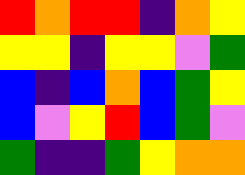[["red", "orange", "red", "red", "indigo", "orange", "yellow"], ["yellow", "yellow", "indigo", "yellow", "yellow", "violet", "green"], ["blue", "indigo", "blue", "orange", "blue", "green", "yellow"], ["blue", "violet", "yellow", "red", "blue", "green", "violet"], ["green", "indigo", "indigo", "green", "yellow", "orange", "orange"]]